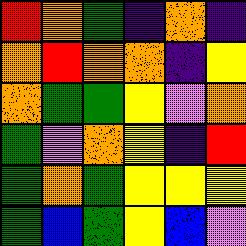[["red", "orange", "green", "indigo", "orange", "indigo"], ["orange", "red", "orange", "orange", "indigo", "yellow"], ["orange", "green", "green", "yellow", "violet", "orange"], ["green", "violet", "orange", "yellow", "indigo", "red"], ["green", "orange", "green", "yellow", "yellow", "yellow"], ["green", "blue", "green", "yellow", "blue", "violet"]]